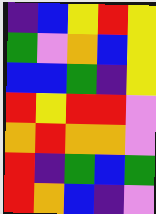[["indigo", "blue", "yellow", "red", "yellow"], ["green", "violet", "orange", "blue", "yellow"], ["blue", "blue", "green", "indigo", "yellow"], ["red", "yellow", "red", "red", "violet"], ["orange", "red", "orange", "orange", "violet"], ["red", "indigo", "green", "blue", "green"], ["red", "orange", "blue", "indigo", "violet"]]